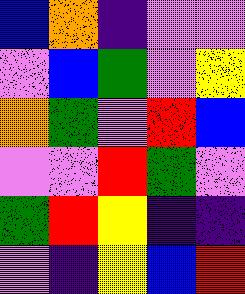[["blue", "orange", "indigo", "violet", "violet"], ["violet", "blue", "green", "violet", "yellow"], ["orange", "green", "violet", "red", "blue"], ["violet", "violet", "red", "green", "violet"], ["green", "red", "yellow", "indigo", "indigo"], ["violet", "indigo", "yellow", "blue", "red"]]